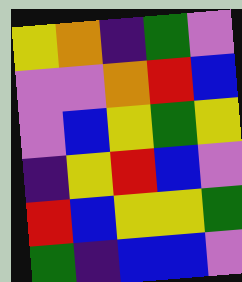[["yellow", "orange", "indigo", "green", "violet"], ["violet", "violet", "orange", "red", "blue"], ["violet", "blue", "yellow", "green", "yellow"], ["indigo", "yellow", "red", "blue", "violet"], ["red", "blue", "yellow", "yellow", "green"], ["green", "indigo", "blue", "blue", "violet"]]